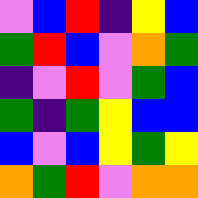[["violet", "blue", "red", "indigo", "yellow", "blue"], ["green", "red", "blue", "violet", "orange", "green"], ["indigo", "violet", "red", "violet", "green", "blue"], ["green", "indigo", "green", "yellow", "blue", "blue"], ["blue", "violet", "blue", "yellow", "green", "yellow"], ["orange", "green", "red", "violet", "orange", "orange"]]